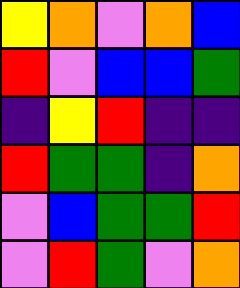[["yellow", "orange", "violet", "orange", "blue"], ["red", "violet", "blue", "blue", "green"], ["indigo", "yellow", "red", "indigo", "indigo"], ["red", "green", "green", "indigo", "orange"], ["violet", "blue", "green", "green", "red"], ["violet", "red", "green", "violet", "orange"]]